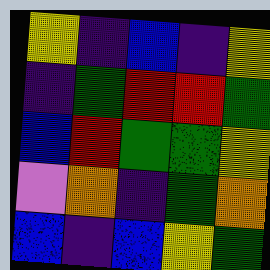[["yellow", "indigo", "blue", "indigo", "yellow"], ["indigo", "green", "red", "red", "green"], ["blue", "red", "green", "green", "yellow"], ["violet", "orange", "indigo", "green", "orange"], ["blue", "indigo", "blue", "yellow", "green"]]